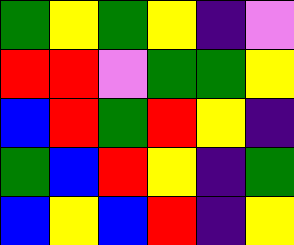[["green", "yellow", "green", "yellow", "indigo", "violet"], ["red", "red", "violet", "green", "green", "yellow"], ["blue", "red", "green", "red", "yellow", "indigo"], ["green", "blue", "red", "yellow", "indigo", "green"], ["blue", "yellow", "blue", "red", "indigo", "yellow"]]